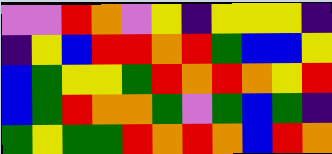[["violet", "violet", "red", "orange", "violet", "yellow", "indigo", "yellow", "yellow", "yellow", "indigo"], ["indigo", "yellow", "blue", "red", "red", "orange", "red", "green", "blue", "blue", "yellow"], ["blue", "green", "yellow", "yellow", "green", "red", "orange", "red", "orange", "yellow", "red"], ["blue", "green", "red", "orange", "orange", "green", "violet", "green", "blue", "green", "indigo"], ["green", "yellow", "green", "green", "red", "orange", "red", "orange", "blue", "red", "orange"]]